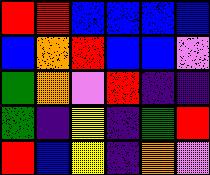[["red", "red", "blue", "blue", "blue", "blue"], ["blue", "orange", "red", "blue", "blue", "violet"], ["green", "orange", "violet", "red", "indigo", "indigo"], ["green", "indigo", "yellow", "indigo", "green", "red"], ["red", "blue", "yellow", "indigo", "orange", "violet"]]